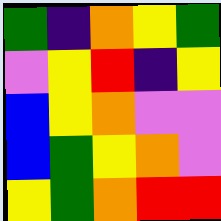[["green", "indigo", "orange", "yellow", "green"], ["violet", "yellow", "red", "indigo", "yellow"], ["blue", "yellow", "orange", "violet", "violet"], ["blue", "green", "yellow", "orange", "violet"], ["yellow", "green", "orange", "red", "red"]]